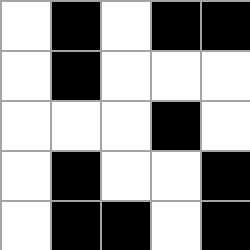[["white", "black", "white", "black", "black"], ["white", "black", "white", "white", "white"], ["white", "white", "white", "black", "white"], ["white", "black", "white", "white", "black"], ["white", "black", "black", "white", "black"]]